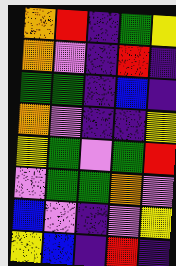[["orange", "red", "indigo", "green", "yellow"], ["orange", "violet", "indigo", "red", "indigo"], ["green", "green", "indigo", "blue", "indigo"], ["orange", "violet", "indigo", "indigo", "yellow"], ["yellow", "green", "violet", "green", "red"], ["violet", "green", "green", "orange", "violet"], ["blue", "violet", "indigo", "violet", "yellow"], ["yellow", "blue", "indigo", "red", "indigo"]]